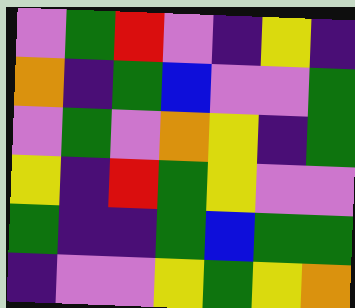[["violet", "green", "red", "violet", "indigo", "yellow", "indigo"], ["orange", "indigo", "green", "blue", "violet", "violet", "green"], ["violet", "green", "violet", "orange", "yellow", "indigo", "green"], ["yellow", "indigo", "red", "green", "yellow", "violet", "violet"], ["green", "indigo", "indigo", "green", "blue", "green", "green"], ["indigo", "violet", "violet", "yellow", "green", "yellow", "orange"]]